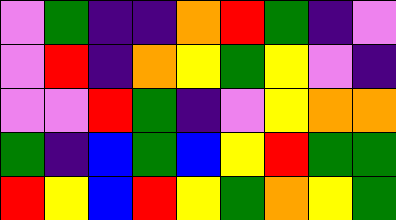[["violet", "green", "indigo", "indigo", "orange", "red", "green", "indigo", "violet"], ["violet", "red", "indigo", "orange", "yellow", "green", "yellow", "violet", "indigo"], ["violet", "violet", "red", "green", "indigo", "violet", "yellow", "orange", "orange"], ["green", "indigo", "blue", "green", "blue", "yellow", "red", "green", "green"], ["red", "yellow", "blue", "red", "yellow", "green", "orange", "yellow", "green"]]